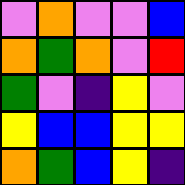[["violet", "orange", "violet", "violet", "blue"], ["orange", "green", "orange", "violet", "red"], ["green", "violet", "indigo", "yellow", "violet"], ["yellow", "blue", "blue", "yellow", "yellow"], ["orange", "green", "blue", "yellow", "indigo"]]